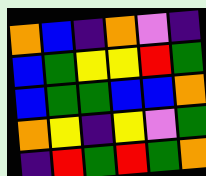[["orange", "blue", "indigo", "orange", "violet", "indigo"], ["blue", "green", "yellow", "yellow", "red", "green"], ["blue", "green", "green", "blue", "blue", "orange"], ["orange", "yellow", "indigo", "yellow", "violet", "green"], ["indigo", "red", "green", "red", "green", "orange"]]